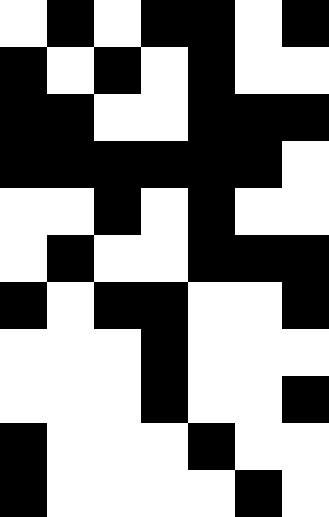[["white", "black", "white", "black", "black", "white", "black"], ["black", "white", "black", "white", "black", "white", "white"], ["black", "black", "white", "white", "black", "black", "black"], ["black", "black", "black", "black", "black", "black", "white"], ["white", "white", "black", "white", "black", "white", "white"], ["white", "black", "white", "white", "black", "black", "black"], ["black", "white", "black", "black", "white", "white", "black"], ["white", "white", "white", "black", "white", "white", "white"], ["white", "white", "white", "black", "white", "white", "black"], ["black", "white", "white", "white", "black", "white", "white"], ["black", "white", "white", "white", "white", "black", "white"]]